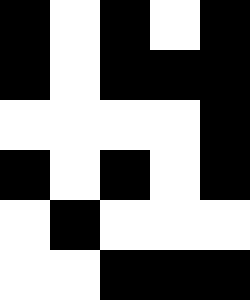[["black", "white", "black", "white", "black"], ["black", "white", "black", "black", "black"], ["white", "white", "white", "white", "black"], ["black", "white", "black", "white", "black"], ["white", "black", "white", "white", "white"], ["white", "white", "black", "black", "black"]]